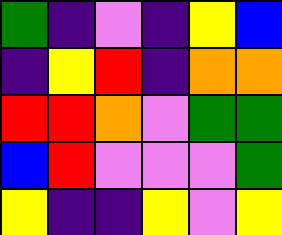[["green", "indigo", "violet", "indigo", "yellow", "blue"], ["indigo", "yellow", "red", "indigo", "orange", "orange"], ["red", "red", "orange", "violet", "green", "green"], ["blue", "red", "violet", "violet", "violet", "green"], ["yellow", "indigo", "indigo", "yellow", "violet", "yellow"]]